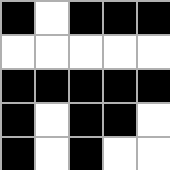[["black", "white", "black", "black", "black"], ["white", "white", "white", "white", "white"], ["black", "black", "black", "black", "black"], ["black", "white", "black", "black", "white"], ["black", "white", "black", "white", "white"]]